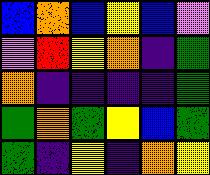[["blue", "orange", "blue", "yellow", "blue", "violet"], ["violet", "red", "yellow", "orange", "indigo", "green"], ["orange", "indigo", "indigo", "indigo", "indigo", "green"], ["green", "orange", "green", "yellow", "blue", "green"], ["green", "indigo", "yellow", "indigo", "orange", "yellow"]]